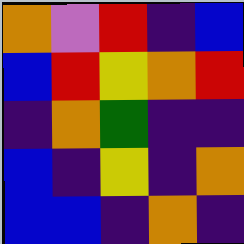[["orange", "violet", "red", "indigo", "blue"], ["blue", "red", "yellow", "orange", "red"], ["indigo", "orange", "green", "indigo", "indigo"], ["blue", "indigo", "yellow", "indigo", "orange"], ["blue", "blue", "indigo", "orange", "indigo"]]